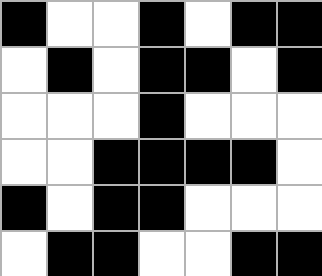[["black", "white", "white", "black", "white", "black", "black"], ["white", "black", "white", "black", "black", "white", "black"], ["white", "white", "white", "black", "white", "white", "white"], ["white", "white", "black", "black", "black", "black", "white"], ["black", "white", "black", "black", "white", "white", "white"], ["white", "black", "black", "white", "white", "black", "black"]]